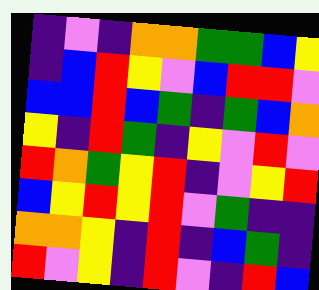[["indigo", "violet", "indigo", "orange", "orange", "green", "green", "blue", "yellow"], ["indigo", "blue", "red", "yellow", "violet", "blue", "red", "red", "violet"], ["blue", "blue", "red", "blue", "green", "indigo", "green", "blue", "orange"], ["yellow", "indigo", "red", "green", "indigo", "yellow", "violet", "red", "violet"], ["red", "orange", "green", "yellow", "red", "indigo", "violet", "yellow", "red"], ["blue", "yellow", "red", "yellow", "red", "violet", "green", "indigo", "indigo"], ["orange", "orange", "yellow", "indigo", "red", "indigo", "blue", "green", "indigo"], ["red", "violet", "yellow", "indigo", "red", "violet", "indigo", "red", "blue"]]